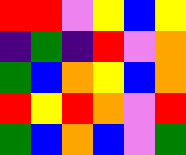[["red", "red", "violet", "yellow", "blue", "yellow"], ["indigo", "green", "indigo", "red", "violet", "orange"], ["green", "blue", "orange", "yellow", "blue", "orange"], ["red", "yellow", "red", "orange", "violet", "red"], ["green", "blue", "orange", "blue", "violet", "green"]]